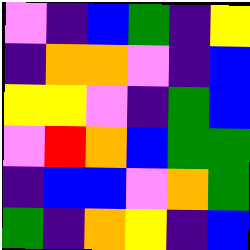[["violet", "indigo", "blue", "green", "indigo", "yellow"], ["indigo", "orange", "orange", "violet", "indigo", "blue"], ["yellow", "yellow", "violet", "indigo", "green", "blue"], ["violet", "red", "orange", "blue", "green", "green"], ["indigo", "blue", "blue", "violet", "orange", "green"], ["green", "indigo", "orange", "yellow", "indigo", "blue"]]